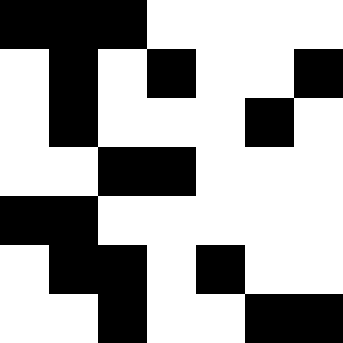[["black", "black", "black", "white", "white", "white", "white"], ["white", "black", "white", "black", "white", "white", "black"], ["white", "black", "white", "white", "white", "black", "white"], ["white", "white", "black", "black", "white", "white", "white"], ["black", "black", "white", "white", "white", "white", "white"], ["white", "black", "black", "white", "black", "white", "white"], ["white", "white", "black", "white", "white", "black", "black"]]